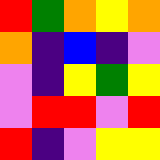[["red", "green", "orange", "yellow", "orange"], ["orange", "indigo", "blue", "indigo", "violet"], ["violet", "indigo", "yellow", "green", "yellow"], ["violet", "red", "red", "violet", "red"], ["red", "indigo", "violet", "yellow", "yellow"]]